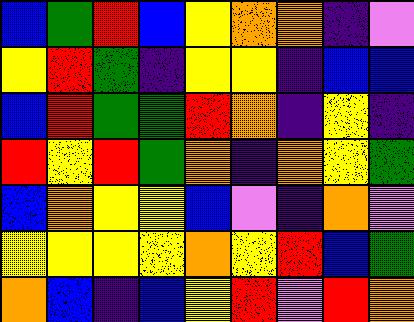[["blue", "green", "red", "blue", "yellow", "orange", "orange", "indigo", "violet"], ["yellow", "red", "green", "indigo", "yellow", "yellow", "indigo", "blue", "blue"], ["blue", "red", "green", "green", "red", "orange", "indigo", "yellow", "indigo"], ["red", "yellow", "red", "green", "orange", "indigo", "orange", "yellow", "green"], ["blue", "orange", "yellow", "yellow", "blue", "violet", "indigo", "orange", "violet"], ["yellow", "yellow", "yellow", "yellow", "orange", "yellow", "red", "blue", "green"], ["orange", "blue", "indigo", "blue", "yellow", "red", "violet", "red", "orange"]]